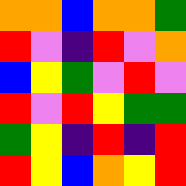[["orange", "orange", "blue", "orange", "orange", "green"], ["red", "violet", "indigo", "red", "violet", "orange"], ["blue", "yellow", "green", "violet", "red", "violet"], ["red", "violet", "red", "yellow", "green", "green"], ["green", "yellow", "indigo", "red", "indigo", "red"], ["red", "yellow", "blue", "orange", "yellow", "red"]]